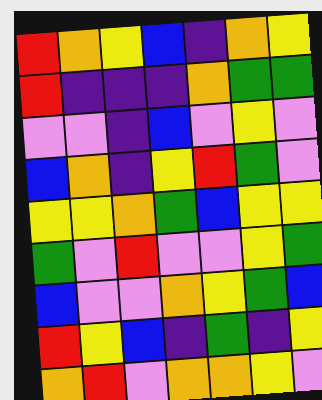[["red", "orange", "yellow", "blue", "indigo", "orange", "yellow"], ["red", "indigo", "indigo", "indigo", "orange", "green", "green"], ["violet", "violet", "indigo", "blue", "violet", "yellow", "violet"], ["blue", "orange", "indigo", "yellow", "red", "green", "violet"], ["yellow", "yellow", "orange", "green", "blue", "yellow", "yellow"], ["green", "violet", "red", "violet", "violet", "yellow", "green"], ["blue", "violet", "violet", "orange", "yellow", "green", "blue"], ["red", "yellow", "blue", "indigo", "green", "indigo", "yellow"], ["orange", "red", "violet", "orange", "orange", "yellow", "violet"]]